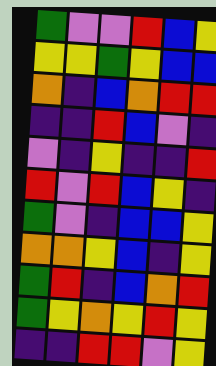[["green", "violet", "violet", "red", "blue", "yellow"], ["yellow", "yellow", "green", "yellow", "blue", "blue"], ["orange", "indigo", "blue", "orange", "red", "red"], ["indigo", "indigo", "red", "blue", "violet", "indigo"], ["violet", "indigo", "yellow", "indigo", "indigo", "red"], ["red", "violet", "red", "blue", "yellow", "indigo"], ["green", "violet", "indigo", "blue", "blue", "yellow"], ["orange", "orange", "yellow", "blue", "indigo", "yellow"], ["green", "red", "indigo", "blue", "orange", "red"], ["green", "yellow", "orange", "yellow", "red", "yellow"], ["indigo", "indigo", "red", "red", "violet", "yellow"]]